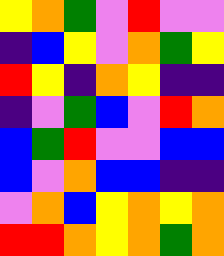[["yellow", "orange", "green", "violet", "red", "violet", "violet"], ["indigo", "blue", "yellow", "violet", "orange", "green", "yellow"], ["red", "yellow", "indigo", "orange", "yellow", "indigo", "indigo"], ["indigo", "violet", "green", "blue", "violet", "red", "orange"], ["blue", "green", "red", "violet", "violet", "blue", "blue"], ["blue", "violet", "orange", "blue", "blue", "indigo", "indigo"], ["violet", "orange", "blue", "yellow", "orange", "yellow", "orange"], ["red", "red", "orange", "yellow", "orange", "green", "orange"]]